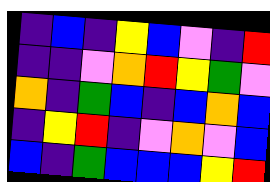[["indigo", "blue", "indigo", "yellow", "blue", "violet", "indigo", "red"], ["indigo", "indigo", "violet", "orange", "red", "yellow", "green", "violet"], ["orange", "indigo", "green", "blue", "indigo", "blue", "orange", "blue"], ["indigo", "yellow", "red", "indigo", "violet", "orange", "violet", "blue"], ["blue", "indigo", "green", "blue", "blue", "blue", "yellow", "red"]]